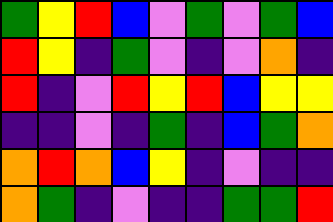[["green", "yellow", "red", "blue", "violet", "green", "violet", "green", "blue"], ["red", "yellow", "indigo", "green", "violet", "indigo", "violet", "orange", "indigo"], ["red", "indigo", "violet", "red", "yellow", "red", "blue", "yellow", "yellow"], ["indigo", "indigo", "violet", "indigo", "green", "indigo", "blue", "green", "orange"], ["orange", "red", "orange", "blue", "yellow", "indigo", "violet", "indigo", "indigo"], ["orange", "green", "indigo", "violet", "indigo", "indigo", "green", "green", "red"]]